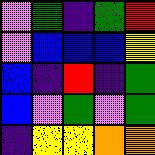[["violet", "green", "indigo", "green", "red"], ["violet", "blue", "blue", "blue", "yellow"], ["blue", "indigo", "red", "indigo", "green"], ["blue", "violet", "green", "violet", "green"], ["indigo", "yellow", "yellow", "orange", "orange"]]